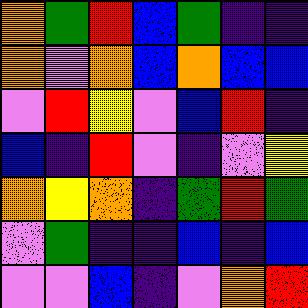[["orange", "green", "red", "blue", "green", "indigo", "indigo"], ["orange", "violet", "orange", "blue", "orange", "blue", "blue"], ["violet", "red", "yellow", "violet", "blue", "red", "indigo"], ["blue", "indigo", "red", "violet", "indigo", "violet", "yellow"], ["orange", "yellow", "orange", "indigo", "green", "red", "green"], ["violet", "green", "indigo", "indigo", "blue", "indigo", "blue"], ["violet", "violet", "blue", "indigo", "violet", "orange", "red"]]